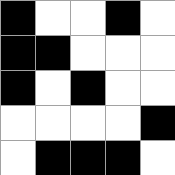[["black", "white", "white", "black", "white"], ["black", "black", "white", "white", "white"], ["black", "white", "black", "white", "white"], ["white", "white", "white", "white", "black"], ["white", "black", "black", "black", "white"]]